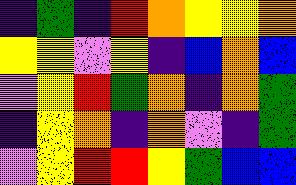[["indigo", "green", "indigo", "red", "orange", "yellow", "yellow", "orange"], ["yellow", "yellow", "violet", "yellow", "indigo", "blue", "orange", "blue"], ["violet", "yellow", "red", "green", "orange", "indigo", "orange", "green"], ["indigo", "yellow", "orange", "indigo", "orange", "violet", "indigo", "green"], ["violet", "yellow", "red", "red", "yellow", "green", "blue", "blue"]]